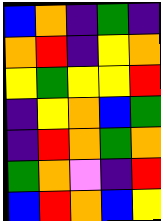[["blue", "orange", "indigo", "green", "indigo"], ["orange", "red", "indigo", "yellow", "orange"], ["yellow", "green", "yellow", "yellow", "red"], ["indigo", "yellow", "orange", "blue", "green"], ["indigo", "red", "orange", "green", "orange"], ["green", "orange", "violet", "indigo", "red"], ["blue", "red", "orange", "blue", "yellow"]]